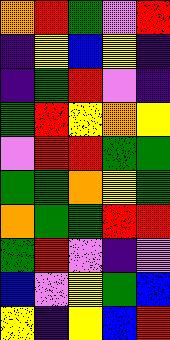[["orange", "red", "green", "violet", "red"], ["indigo", "yellow", "blue", "yellow", "indigo"], ["indigo", "green", "red", "violet", "indigo"], ["green", "red", "yellow", "orange", "yellow"], ["violet", "red", "red", "green", "green"], ["green", "green", "orange", "yellow", "green"], ["orange", "green", "green", "red", "red"], ["green", "red", "violet", "indigo", "violet"], ["blue", "violet", "yellow", "green", "blue"], ["yellow", "indigo", "yellow", "blue", "red"]]